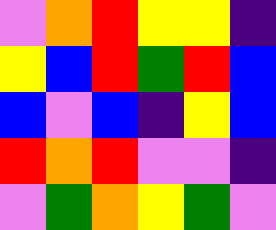[["violet", "orange", "red", "yellow", "yellow", "indigo"], ["yellow", "blue", "red", "green", "red", "blue"], ["blue", "violet", "blue", "indigo", "yellow", "blue"], ["red", "orange", "red", "violet", "violet", "indigo"], ["violet", "green", "orange", "yellow", "green", "violet"]]